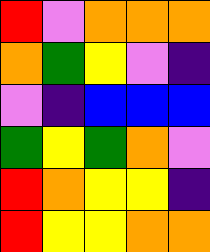[["red", "violet", "orange", "orange", "orange"], ["orange", "green", "yellow", "violet", "indigo"], ["violet", "indigo", "blue", "blue", "blue"], ["green", "yellow", "green", "orange", "violet"], ["red", "orange", "yellow", "yellow", "indigo"], ["red", "yellow", "yellow", "orange", "orange"]]